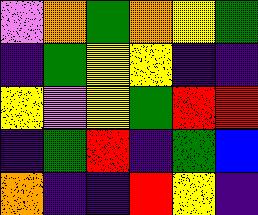[["violet", "orange", "green", "orange", "yellow", "green"], ["indigo", "green", "yellow", "yellow", "indigo", "indigo"], ["yellow", "violet", "yellow", "green", "red", "red"], ["indigo", "green", "red", "indigo", "green", "blue"], ["orange", "indigo", "indigo", "red", "yellow", "indigo"]]